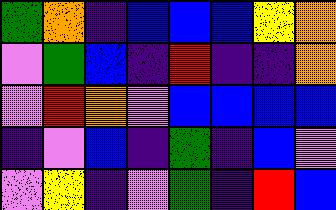[["green", "orange", "indigo", "blue", "blue", "blue", "yellow", "orange"], ["violet", "green", "blue", "indigo", "red", "indigo", "indigo", "orange"], ["violet", "red", "orange", "violet", "blue", "blue", "blue", "blue"], ["indigo", "violet", "blue", "indigo", "green", "indigo", "blue", "violet"], ["violet", "yellow", "indigo", "violet", "green", "indigo", "red", "blue"]]